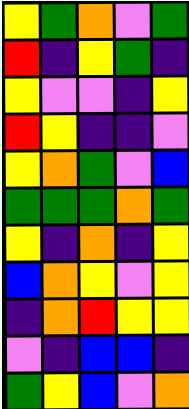[["yellow", "green", "orange", "violet", "green"], ["red", "indigo", "yellow", "green", "indigo"], ["yellow", "violet", "violet", "indigo", "yellow"], ["red", "yellow", "indigo", "indigo", "violet"], ["yellow", "orange", "green", "violet", "blue"], ["green", "green", "green", "orange", "green"], ["yellow", "indigo", "orange", "indigo", "yellow"], ["blue", "orange", "yellow", "violet", "yellow"], ["indigo", "orange", "red", "yellow", "yellow"], ["violet", "indigo", "blue", "blue", "indigo"], ["green", "yellow", "blue", "violet", "orange"]]